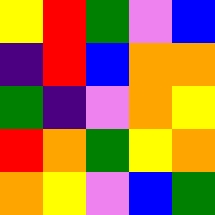[["yellow", "red", "green", "violet", "blue"], ["indigo", "red", "blue", "orange", "orange"], ["green", "indigo", "violet", "orange", "yellow"], ["red", "orange", "green", "yellow", "orange"], ["orange", "yellow", "violet", "blue", "green"]]